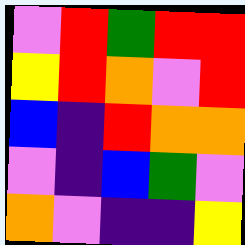[["violet", "red", "green", "red", "red"], ["yellow", "red", "orange", "violet", "red"], ["blue", "indigo", "red", "orange", "orange"], ["violet", "indigo", "blue", "green", "violet"], ["orange", "violet", "indigo", "indigo", "yellow"]]